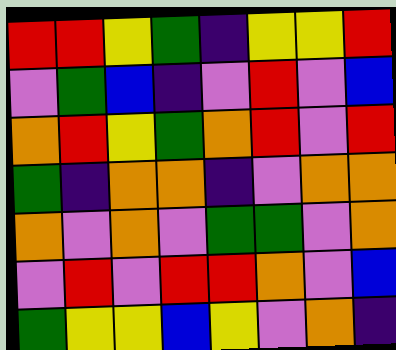[["red", "red", "yellow", "green", "indigo", "yellow", "yellow", "red"], ["violet", "green", "blue", "indigo", "violet", "red", "violet", "blue"], ["orange", "red", "yellow", "green", "orange", "red", "violet", "red"], ["green", "indigo", "orange", "orange", "indigo", "violet", "orange", "orange"], ["orange", "violet", "orange", "violet", "green", "green", "violet", "orange"], ["violet", "red", "violet", "red", "red", "orange", "violet", "blue"], ["green", "yellow", "yellow", "blue", "yellow", "violet", "orange", "indigo"]]